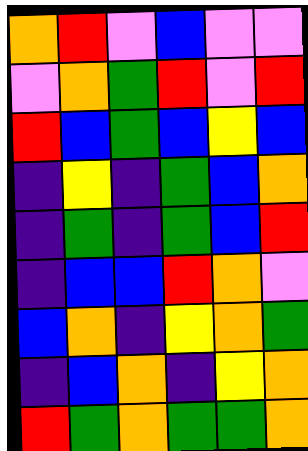[["orange", "red", "violet", "blue", "violet", "violet"], ["violet", "orange", "green", "red", "violet", "red"], ["red", "blue", "green", "blue", "yellow", "blue"], ["indigo", "yellow", "indigo", "green", "blue", "orange"], ["indigo", "green", "indigo", "green", "blue", "red"], ["indigo", "blue", "blue", "red", "orange", "violet"], ["blue", "orange", "indigo", "yellow", "orange", "green"], ["indigo", "blue", "orange", "indigo", "yellow", "orange"], ["red", "green", "orange", "green", "green", "orange"]]